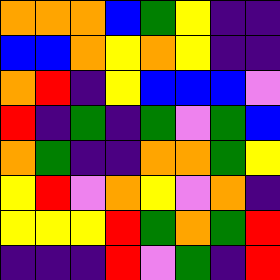[["orange", "orange", "orange", "blue", "green", "yellow", "indigo", "indigo"], ["blue", "blue", "orange", "yellow", "orange", "yellow", "indigo", "indigo"], ["orange", "red", "indigo", "yellow", "blue", "blue", "blue", "violet"], ["red", "indigo", "green", "indigo", "green", "violet", "green", "blue"], ["orange", "green", "indigo", "indigo", "orange", "orange", "green", "yellow"], ["yellow", "red", "violet", "orange", "yellow", "violet", "orange", "indigo"], ["yellow", "yellow", "yellow", "red", "green", "orange", "green", "red"], ["indigo", "indigo", "indigo", "red", "violet", "green", "indigo", "red"]]